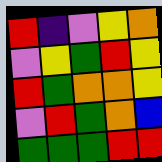[["red", "indigo", "violet", "yellow", "orange"], ["violet", "yellow", "green", "red", "yellow"], ["red", "green", "orange", "orange", "yellow"], ["violet", "red", "green", "orange", "blue"], ["green", "green", "green", "red", "red"]]